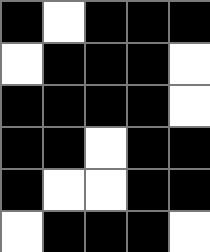[["black", "white", "black", "black", "black"], ["white", "black", "black", "black", "white"], ["black", "black", "black", "black", "white"], ["black", "black", "white", "black", "black"], ["black", "white", "white", "black", "black"], ["white", "black", "black", "black", "white"]]